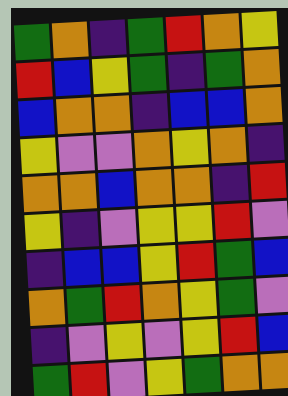[["green", "orange", "indigo", "green", "red", "orange", "yellow"], ["red", "blue", "yellow", "green", "indigo", "green", "orange"], ["blue", "orange", "orange", "indigo", "blue", "blue", "orange"], ["yellow", "violet", "violet", "orange", "yellow", "orange", "indigo"], ["orange", "orange", "blue", "orange", "orange", "indigo", "red"], ["yellow", "indigo", "violet", "yellow", "yellow", "red", "violet"], ["indigo", "blue", "blue", "yellow", "red", "green", "blue"], ["orange", "green", "red", "orange", "yellow", "green", "violet"], ["indigo", "violet", "yellow", "violet", "yellow", "red", "blue"], ["green", "red", "violet", "yellow", "green", "orange", "orange"]]